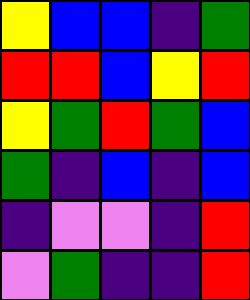[["yellow", "blue", "blue", "indigo", "green"], ["red", "red", "blue", "yellow", "red"], ["yellow", "green", "red", "green", "blue"], ["green", "indigo", "blue", "indigo", "blue"], ["indigo", "violet", "violet", "indigo", "red"], ["violet", "green", "indigo", "indigo", "red"]]